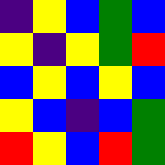[["indigo", "yellow", "blue", "green", "blue"], ["yellow", "indigo", "yellow", "green", "red"], ["blue", "yellow", "blue", "yellow", "blue"], ["yellow", "blue", "indigo", "blue", "green"], ["red", "yellow", "blue", "red", "green"]]